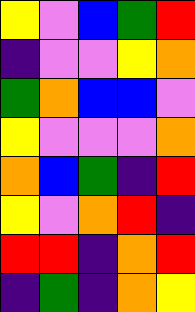[["yellow", "violet", "blue", "green", "red"], ["indigo", "violet", "violet", "yellow", "orange"], ["green", "orange", "blue", "blue", "violet"], ["yellow", "violet", "violet", "violet", "orange"], ["orange", "blue", "green", "indigo", "red"], ["yellow", "violet", "orange", "red", "indigo"], ["red", "red", "indigo", "orange", "red"], ["indigo", "green", "indigo", "orange", "yellow"]]